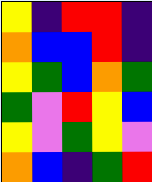[["yellow", "indigo", "red", "red", "indigo"], ["orange", "blue", "blue", "red", "indigo"], ["yellow", "green", "blue", "orange", "green"], ["green", "violet", "red", "yellow", "blue"], ["yellow", "violet", "green", "yellow", "violet"], ["orange", "blue", "indigo", "green", "red"]]